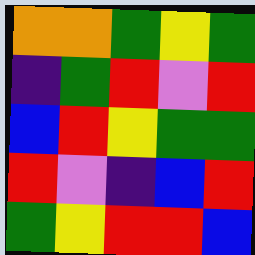[["orange", "orange", "green", "yellow", "green"], ["indigo", "green", "red", "violet", "red"], ["blue", "red", "yellow", "green", "green"], ["red", "violet", "indigo", "blue", "red"], ["green", "yellow", "red", "red", "blue"]]